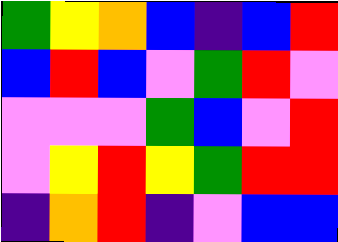[["green", "yellow", "orange", "blue", "indigo", "blue", "red"], ["blue", "red", "blue", "violet", "green", "red", "violet"], ["violet", "violet", "violet", "green", "blue", "violet", "red"], ["violet", "yellow", "red", "yellow", "green", "red", "red"], ["indigo", "orange", "red", "indigo", "violet", "blue", "blue"]]